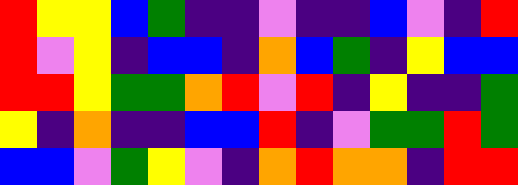[["red", "yellow", "yellow", "blue", "green", "indigo", "indigo", "violet", "indigo", "indigo", "blue", "violet", "indigo", "red"], ["red", "violet", "yellow", "indigo", "blue", "blue", "indigo", "orange", "blue", "green", "indigo", "yellow", "blue", "blue"], ["red", "red", "yellow", "green", "green", "orange", "red", "violet", "red", "indigo", "yellow", "indigo", "indigo", "green"], ["yellow", "indigo", "orange", "indigo", "indigo", "blue", "blue", "red", "indigo", "violet", "green", "green", "red", "green"], ["blue", "blue", "violet", "green", "yellow", "violet", "indigo", "orange", "red", "orange", "orange", "indigo", "red", "red"]]